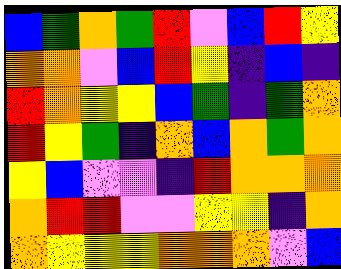[["blue", "green", "orange", "green", "red", "violet", "blue", "red", "yellow"], ["orange", "orange", "violet", "blue", "red", "yellow", "indigo", "blue", "indigo"], ["red", "orange", "yellow", "yellow", "blue", "green", "indigo", "green", "orange"], ["red", "yellow", "green", "indigo", "orange", "blue", "orange", "green", "orange"], ["yellow", "blue", "violet", "violet", "indigo", "red", "orange", "orange", "orange"], ["orange", "red", "red", "violet", "violet", "yellow", "yellow", "indigo", "orange"], ["orange", "yellow", "yellow", "yellow", "orange", "orange", "orange", "violet", "blue"]]